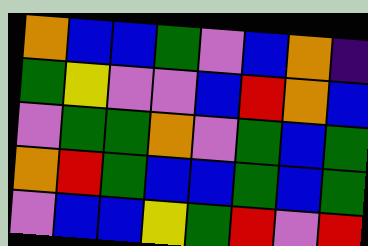[["orange", "blue", "blue", "green", "violet", "blue", "orange", "indigo"], ["green", "yellow", "violet", "violet", "blue", "red", "orange", "blue"], ["violet", "green", "green", "orange", "violet", "green", "blue", "green"], ["orange", "red", "green", "blue", "blue", "green", "blue", "green"], ["violet", "blue", "blue", "yellow", "green", "red", "violet", "red"]]